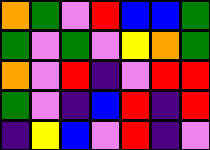[["orange", "green", "violet", "red", "blue", "blue", "green"], ["green", "violet", "green", "violet", "yellow", "orange", "green"], ["orange", "violet", "red", "indigo", "violet", "red", "red"], ["green", "violet", "indigo", "blue", "red", "indigo", "red"], ["indigo", "yellow", "blue", "violet", "red", "indigo", "violet"]]